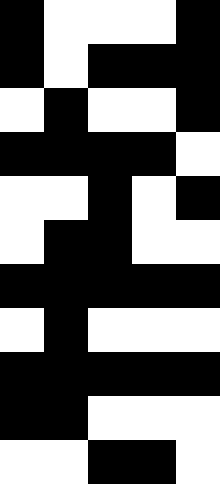[["black", "white", "white", "white", "black"], ["black", "white", "black", "black", "black"], ["white", "black", "white", "white", "black"], ["black", "black", "black", "black", "white"], ["white", "white", "black", "white", "black"], ["white", "black", "black", "white", "white"], ["black", "black", "black", "black", "black"], ["white", "black", "white", "white", "white"], ["black", "black", "black", "black", "black"], ["black", "black", "white", "white", "white"], ["white", "white", "black", "black", "white"]]